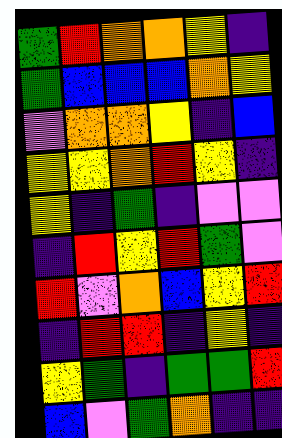[["green", "red", "orange", "orange", "yellow", "indigo"], ["green", "blue", "blue", "blue", "orange", "yellow"], ["violet", "orange", "orange", "yellow", "indigo", "blue"], ["yellow", "yellow", "orange", "red", "yellow", "indigo"], ["yellow", "indigo", "green", "indigo", "violet", "violet"], ["indigo", "red", "yellow", "red", "green", "violet"], ["red", "violet", "orange", "blue", "yellow", "red"], ["indigo", "red", "red", "indigo", "yellow", "indigo"], ["yellow", "green", "indigo", "green", "green", "red"], ["blue", "violet", "green", "orange", "indigo", "indigo"]]